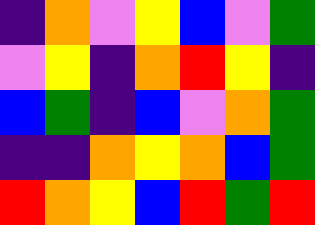[["indigo", "orange", "violet", "yellow", "blue", "violet", "green"], ["violet", "yellow", "indigo", "orange", "red", "yellow", "indigo"], ["blue", "green", "indigo", "blue", "violet", "orange", "green"], ["indigo", "indigo", "orange", "yellow", "orange", "blue", "green"], ["red", "orange", "yellow", "blue", "red", "green", "red"]]